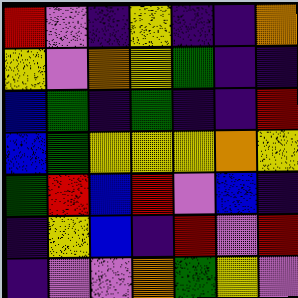[["red", "violet", "indigo", "yellow", "indigo", "indigo", "orange"], ["yellow", "violet", "orange", "yellow", "green", "indigo", "indigo"], ["blue", "green", "indigo", "green", "indigo", "indigo", "red"], ["blue", "green", "yellow", "yellow", "yellow", "orange", "yellow"], ["green", "red", "blue", "red", "violet", "blue", "indigo"], ["indigo", "yellow", "blue", "indigo", "red", "violet", "red"], ["indigo", "violet", "violet", "orange", "green", "yellow", "violet"]]